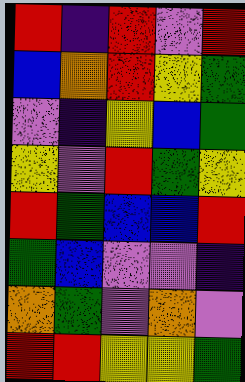[["red", "indigo", "red", "violet", "red"], ["blue", "orange", "red", "yellow", "green"], ["violet", "indigo", "yellow", "blue", "green"], ["yellow", "violet", "red", "green", "yellow"], ["red", "green", "blue", "blue", "red"], ["green", "blue", "violet", "violet", "indigo"], ["orange", "green", "violet", "orange", "violet"], ["red", "red", "yellow", "yellow", "green"]]